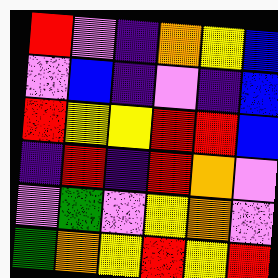[["red", "violet", "indigo", "orange", "yellow", "blue"], ["violet", "blue", "indigo", "violet", "indigo", "blue"], ["red", "yellow", "yellow", "red", "red", "blue"], ["indigo", "red", "indigo", "red", "orange", "violet"], ["violet", "green", "violet", "yellow", "orange", "violet"], ["green", "orange", "yellow", "red", "yellow", "red"]]